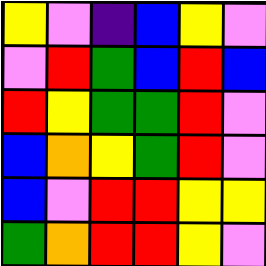[["yellow", "violet", "indigo", "blue", "yellow", "violet"], ["violet", "red", "green", "blue", "red", "blue"], ["red", "yellow", "green", "green", "red", "violet"], ["blue", "orange", "yellow", "green", "red", "violet"], ["blue", "violet", "red", "red", "yellow", "yellow"], ["green", "orange", "red", "red", "yellow", "violet"]]